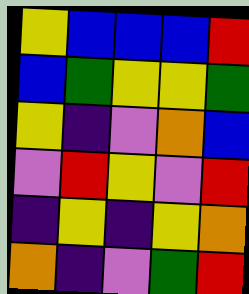[["yellow", "blue", "blue", "blue", "red"], ["blue", "green", "yellow", "yellow", "green"], ["yellow", "indigo", "violet", "orange", "blue"], ["violet", "red", "yellow", "violet", "red"], ["indigo", "yellow", "indigo", "yellow", "orange"], ["orange", "indigo", "violet", "green", "red"]]